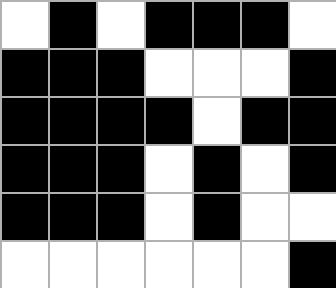[["white", "black", "white", "black", "black", "black", "white"], ["black", "black", "black", "white", "white", "white", "black"], ["black", "black", "black", "black", "white", "black", "black"], ["black", "black", "black", "white", "black", "white", "black"], ["black", "black", "black", "white", "black", "white", "white"], ["white", "white", "white", "white", "white", "white", "black"]]